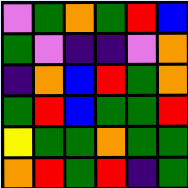[["violet", "green", "orange", "green", "red", "blue"], ["green", "violet", "indigo", "indigo", "violet", "orange"], ["indigo", "orange", "blue", "red", "green", "orange"], ["green", "red", "blue", "green", "green", "red"], ["yellow", "green", "green", "orange", "green", "green"], ["orange", "red", "green", "red", "indigo", "green"]]